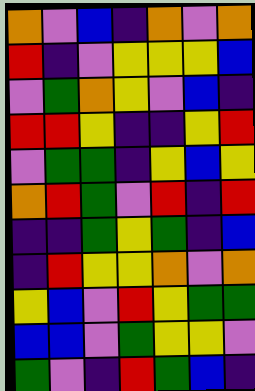[["orange", "violet", "blue", "indigo", "orange", "violet", "orange"], ["red", "indigo", "violet", "yellow", "yellow", "yellow", "blue"], ["violet", "green", "orange", "yellow", "violet", "blue", "indigo"], ["red", "red", "yellow", "indigo", "indigo", "yellow", "red"], ["violet", "green", "green", "indigo", "yellow", "blue", "yellow"], ["orange", "red", "green", "violet", "red", "indigo", "red"], ["indigo", "indigo", "green", "yellow", "green", "indigo", "blue"], ["indigo", "red", "yellow", "yellow", "orange", "violet", "orange"], ["yellow", "blue", "violet", "red", "yellow", "green", "green"], ["blue", "blue", "violet", "green", "yellow", "yellow", "violet"], ["green", "violet", "indigo", "red", "green", "blue", "indigo"]]